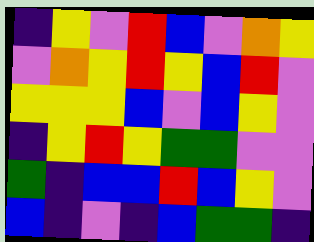[["indigo", "yellow", "violet", "red", "blue", "violet", "orange", "yellow"], ["violet", "orange", "yellow", "red", "yellow", "blue", "red", "violet"], ["yellow", "yellow", "yellow", "blue", "violet", "blue", "yellow", "violet"], ["indigo", "yellow", "red", "yellow", "green", "green", "violet", "violet"], ["green", "indigo", "blue", "blue", "red", "blue", "yellow", "violet"], ["blue", "indigo", "violet", "indigo", "blue", "green", "green", "indigo"]]